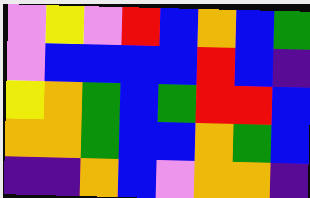[["violet", "yellow", "violet", "red", "blue", "orange", "blue", "green"], ["violet", "blue", "blue", "blue", "blue", "red", "blue", "indigo"], ["yellow", "orange", "green", "blue", "green", "red", "red", "blue"], ["orange", "orange", "green", "blue", "blue", "orange", "green", "blue"], ["indigo", "indigo", "orange", "blue", "violet", "orange", "orange", "indigo"]]